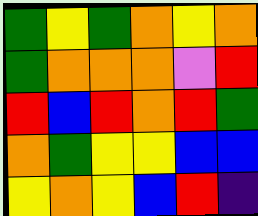[["green", "yellow", "green", "orange", "yellow", "orange"], ["green", "orange", "orange", "orange", "violet", "red"], ["red", "blue", "red", "orange", "red", "green"], ["orange", "green", "yellow", "yellow", "blue", "blue"], ["yellow", "orange", "yellow", "blue", "red", "indigo"]]